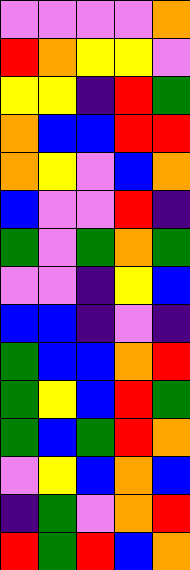[["violet", "violet", "violet", "violet", "orange"], ["red", "orange", "yellow", "yellow", "violet"], ["yellow", "yellow", "indigo", "red", "green"], ["orange", "blue", "blue", "red", "red"], ["orange", "yellow", "violet", "blue", "orange"], ["blue", "violet", "violet", "red", "indigo"], ["green", "violet", "green", "orange", "green"], ["violet", "violet", "indigo", "yellow", "blue"], ["blue", "blue", "indigo", "violet", "indigo"], ["green", "blue", "blue", "orange", "red"], ["green", "yellow", "blue", "red", "green"], ["green", "blue", "green", "red", "orange"], ["violet", "yellow", "blue", "orange", "blue"], ["indigo", "green", "violet", "orange", "red"], ["red", "green", "red", "blue", "orange"]]